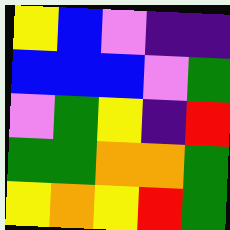[["yellow", "blue", "violet", "indigo", "indigo"], ["blue", "blue", "blue", "violet", "green"], ["violet", "green", "yellow", "indigo", "red"], ["green", "green", "orange", "orange", "green"], ["yellow", "orange", "yellow", "red", "green"]]